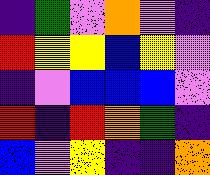[["indigo", "green", "violet", "orange", "violet", "indigo"], ["red", "yellow", "yellow", "blue", "yellow", "violet"], ["indigo", "violet", "blue", "blue", "blue", "violet"], ["red", "indigo", "red", "orange", "green", "indigo"], ["blue", "violet", "yellow", "indigo", "indigo", "orange"]]